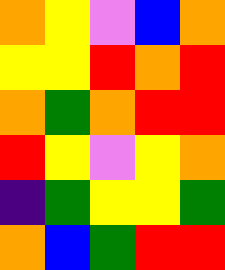[["orange", "yellow", "violet", "blue", "orange"], ["yellow", "yellow", "red", "orange", "red"], ["orange", "green", "orange", "red", "red"], ["red", "yellow", "violet", "yellow", "orange"], ["indigo", "green", "yellow", "yellow", "green"], ["orange", "blue", "green", "red", "red"]]